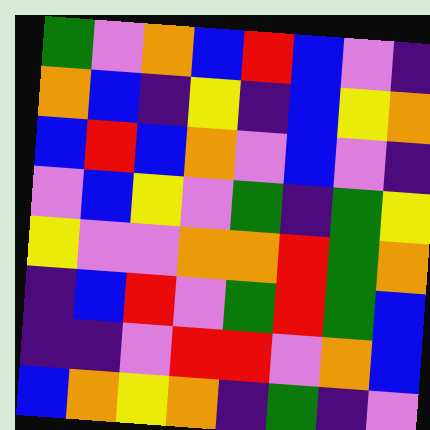[["green", "violet", "orange", "blue", "red", "blue", "violet", "indigo"], ["orange", "blue", "indigo", "yellow", "indigo", "blue", "yellow", "orange"], ["blue", "red", "blue", "orange", "violet", "blue", "violet", "indigo"], ["violet", "blue", "yellow", "violet", "green", "indigo", "green", "yellow"], ["yellow", "violet", "violet", "orange", "orange", "red", "green", "orange"], ["indigo", "blue", "red", "violet", "green", "red", "green", "blue"], ["indigo", "indigo", "violet", "red", "red", "violet", "orange", "blue"], ["blue", "orange", "yellow", "orange", "indigo", "green", "indigo", "violet"]]